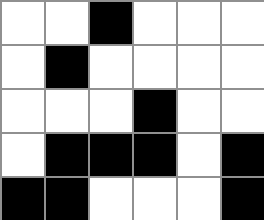[["white", "white", "black", "white", "white", "white"], ["white", "black", "white", "white", "white", "white"], ["white", "white", "white", "black", "white", "white"], ["white", "black", "black", "black", "white", "black"], ["black", "black", "white", "white", "white", "black"]]